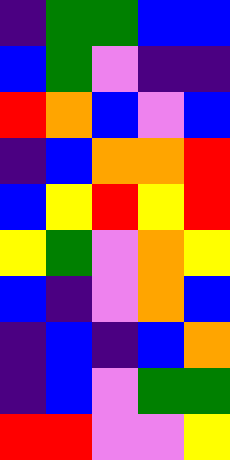[["indigo", "green", "green", "blue", "blue"], ["blue", "green", "violet", "indigo", "indigo"], ["red", "orange", "blue", "violet", "blue"], ["indigo", "blue", "orange", "orange", "red"], ["blue", "yellow", "red", "yellow", "red"], ["yellow", "green", "violet", "orange", "yellow"], ["blue", "indigo", "violet", "orange", "blue"], ["indigo", "blue", "indigo", "blue", "orange"], ["indigo", "blue", "violet", "green", "green"], ["red", "red", "violet", "violet", "yellow"]]